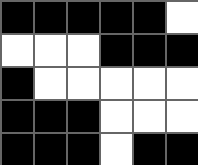[["black", "black", "black", "black", "black", "white"], ["white", "white", "white", "black", "black", "black"], ["black", "white", "white", "white", "white", "white"], ["black", "black", "black", "white", "white", "white"], ["black", "black", "black", "white", "black", "black"]]